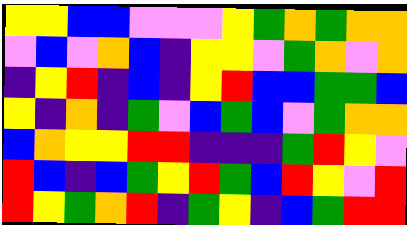[["yellow", "yellow", "blue", "blue", "violet", "violet", "violet", "yellow", "green", "orange", "green", "orange", "orange"], ["violet", "blue", "violet", "orange", "blue", "indigo", "yellow", "yellow", "violet", "green", "orange", "violet", "orange"], ["indigo", "yellow", "red", "indigo", "blue", "indigo", "yellow", "red", "blue", "blue", "green", "green", "blue"], ["yellow", "indigo", "orange", "indigo", "green", "violet", "blue", "green", "blue", "violet", "green", "orange", "orange"], ["blue", "orange", "yellow", "yellow", "red", "red", "indigo", "indigo", "indigo", "green", "red", "yellow", "violet"], ["red", "blue", "indigo", "blue", "green", "yellow", "red", "green", "blue", "red", "yellow", "violet", "red"], ["red", "yellow", "green", "orange", "red", "indigo", "green", "yellow", "indigo", "blue", "green", "red", "red"]]